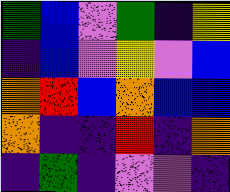[["green", "blue", "violet", "green", "indigo", "yellow"], ["indigo", "blue", "violet", "yellow", "violet", "blue"], ["orange", "red", "blue", "orange", "blue", "blue"], ["orange", "indigo", "indigo", "red", "indigo", "orange"], ["indigo", "green", "indigo", "violet", "violet", "indigo"]]